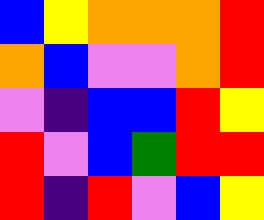[["blue", "yellow", "orange", "orange", "orange", "red"], ["orange", "blue", "violet", "violet", "orange", "red"], ["violet", "indigo", "blue", "blue", "red", "yellow"], ["red", "violet", "blue", "green", "red", "red"], ["red", "indigo", "red", "violet", "blue", "yellow"]]